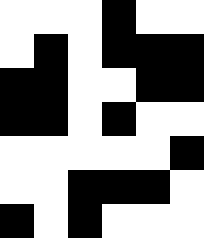[["white", "white", "white", "black", "white", "white"], ["white", "black", "white", "black", "black", "black"], ["black", "black", "white", "white", "black", "black"], ["black", "black", "white", "black", "white", "white"], ["white", "white", "white", "white", "white", "black"], ["white", "white", "black", "black", "black", "white"], ["black", "white", "black", "white", "white", "white"]]